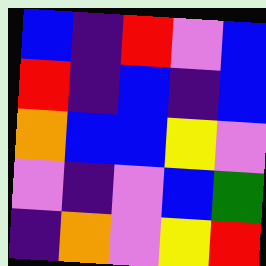[["blue", "indigo", "red", "violet", "blue"], ["red", "indigo", "blue", "indigo", "blue"], ["orange", "blue", "blue", "yellow", "violet"], ["violet", "indigo", "violet", "blue", "green"], ["indigo", "orange", "violet", "yellow", "red"]]